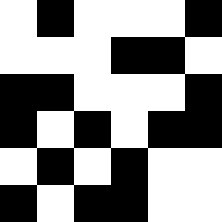[["white", "black", "white", "white", "white", "black"], ["white", "white", "white", "black", "black", "white"], ["black", "black", "white", "white", "white", "black"], ["black", "white", "black", "white", "black", "black"], ["white", "black", "white", "black", "white", "white"], ["black", "white", "black", "black", "white", "white"]]